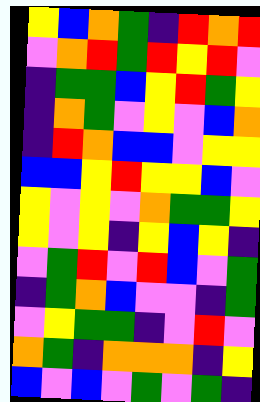[["yellow", "blue", "orange", "green", "indigo", "red", "orange", "red"], ["violet", "orange", "red", "green", "red", "yellow", "red", "violet"], ["indigo", "green", "green", "blue", "yellow", "red", "green", "yellow"], ["indigo", "orange", "green", "violet", "yellow", "violet", "blue", "orange"], ["indigo", "red", "orange", "blue", "blue", "violet", "yellow", "yellow"], ["blue", "blue", "yellow", "red", "yellow", "yellow", "blue", "violet"], ["yellow", "violet", "yellow", "violet", "orange", "green", "green", "yellow"], ["yellow", "violet", "yellow", "indigo", "yellow", "blue", "yellow", "indigo"], ["violet", "green", "red", "violet", "red", "blue", "violet", "green"], ["indigo", "green", "orange", "blue", "violet", "violet", "indigo", "green"], ["violet", "yellow", "green", "green", "indigo", "violet", "red", "violet"], ["orange", "green", "indigo", "orange", "orange", "orange", "indigo", "yellow"], ["blue", "violet", "blue", "violet", "green", "violet", "green", "indigo"]]